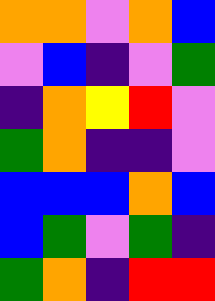[["orange", "orange", "violet", "orange", "blue"], ["violet", "blue", "indigo", "violet", "green"], ["indigo", "orange", "yellow", "red", "violet"], ["green", "orange", "indigo", "indigo", "violet"], ["blue", "blue", "blue", "orange", "blue"], ["blue", "green", "violet", "green", "indigo"], ["green", "orange", "indigo", "red", "red"]]